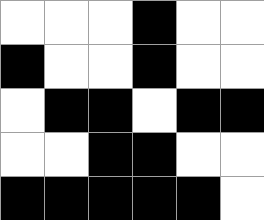[["white", "white", "white", "black", "white", "white"], ["black", "white", "white", "black", "white", "white"], ["white", "black", "black", "white", "black", "black"], ["white", "white", "black", "black", "white", "white"], ["black", "black", "black", "black", "black", "white"]]